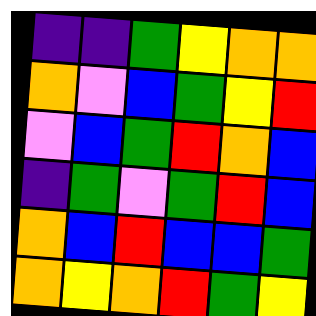[["indigo", "indigo", "green", "yellow", "orange", "orange"], ["orange", "violet", "blue", "green", "yellow", "red"], ["violet", "blue", "green", "red", "orange", "blue"], ["indigo", "green", "violet", "green", "red", "blue"], ["orange", "blue", "red", "blue", "blue", "green"], ["orange", "yellow", "orange", "red", "green", "yellow"]]